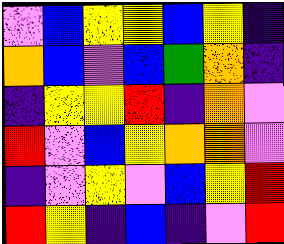[["violet", "blue", "yellow", "yellow", "blue", "yellow", "indigo"], ["orange", "blue", "violet", "blue", "green", "orange", "indigo"], ["indigo", "yellow", "yellow", "red", "indigo", "orange", "violet"], ["red", "violet", "blue", "yellow", "orange", "orange", "violet"], ["indigo", "violet", "yellow", "violet", "blue", "yellow", "red"], ["red", "yellow", "indigo", "blue", "indigo", "violet", "red"]]